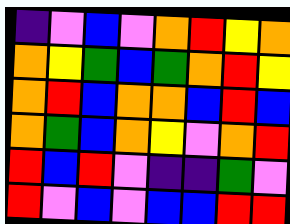[["indigo", "violet", "blue", "violet", "orange", "red", "yellow", "orange"], ["orange", "yellow", "green", "blue", "green", "orange", "red", "yellow"], ["orange", "red", "blue", "orange", "orange", "blue", "red", "blue"], ["orange", "green", "blue", "orange", "yellow", "violet", "orange", "red"], ["red", "blue", "red", "violet", "indigo", "indigo", "green", "violet"], ["red", "violet", "blue", "violet", "blue", "blue", "red", "red"]]